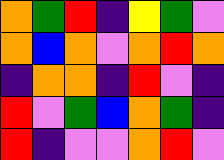[["orange", "green", "red", "indigo", "yellow", "green", "violet"], ["orange", "blue", "orange", "violet", "orange", "red", "orange"], ["indigo", "orange", "orange", "indigo", "red", "violet", "indigo"], ["red", "violet", "green", "blue", "orange", "green", "indigo"], ["red", "indigo", "violet", "violet", "orange", "red", "violet"]]